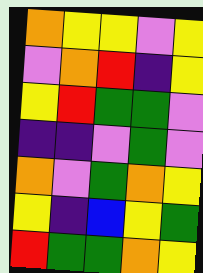[["orange", "yellow", "yellow", "violet", "yellow"], ["violet", "orange", "red", "indigo", "yellow"], ["yellow", "red", "green", "green", "violet"], ["indigo", "indigo", "violet", "green", "violet"], ["orange", "violet", "green", "orange", "yellow"], ["yellow", "indigo", "blue", "yellow", "green"], ["red", "green", "green", "orange", "yellow"]]